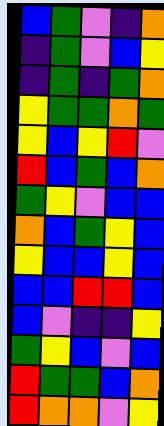[["blue", "green", "violet", "indigo", "orange"], ["indigo", "green", "violet", "blue", "yellow"], ["indigo", "green", "indigo", "green", "orange"], ["yellow", "green", "green", "orange", "green"], ["yellow", "blue", "yellow", "red", "violet"], ["red", "blue", "green", "blue", "orange"], ["green", "yellow", "violet", "blue", "blue"], ["orange", "blue", "green", "yellow", "blue"], ["yellow", "blue", "blue", "yellow", "blue"], ["blue", "blue", "red", "red", "blue"], ["blue", "violet", "indigo", "indigo", "yellow"], ["green", "yellow", "blue", "violet", "blue"], ["red", "green", "green", "blue", "orange"], ["red", "orange", "orange", "violet", "yellow"]]